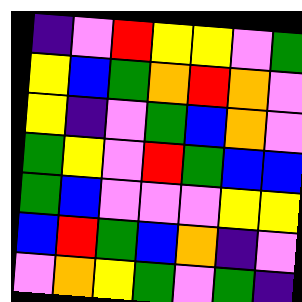[["indigo", "violet", "red", "yellow", "yellow", "violet", "green"], ["yellow", "blue", "green", "orange", "red", "orange", "violet"], ["yellow", "indigo", "violet", "green", "blue", "orange", "violet"], ["green", "yellow", "violet", "red", "green", "blue", "blue"], ["green", "blue", "violet", "violet", "violet", "yellow", "yellow"], ["blue", "red", "green", "blue", "orange", "indigo", "violet"], ["violet", "orange", "yellow", "green", "violet", "green", "indigo"]]